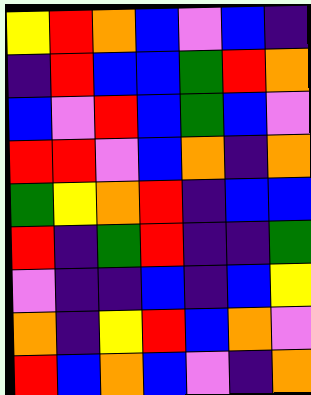[["yellow", "red", "orange", "blue", "violet", "blue", "indigo"], ["indigo", "red", "blue", "blue", "green", "red", "orange"], ["blue", "violet", "red", "blue", "green", "blue", "violet"], ["red", "red", "violet", "blue", "orange", "indigo", "orange"], ["green", "yellow", "orange", "red", "indigo", "blue", "blue"], ["red", "indigo", "green", "red", "indigo", "indigo", "green"], ["violet", "indigo", "indigo", "blue", "indigo", "blue", "yellow"], ["orange", "indigo", "yellow", "red", "blue", "orange", "violet"], ["red", "blue", "orange", "blue", "violet", "indigo", "orange"]]